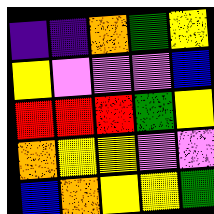[["indigo", "indigo", "orange", "green", "yellow"], ["yellow", "violet", "violet", "violet", "blue"], ["red", "red", "red", "green", "yellow"], ["orange", "yellow", "yellow", "violet", "violet"], ["blue", "orange", "yellow", "yellow", "green"]]